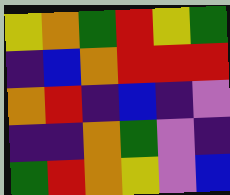[["yellow", "orange", "green", "red", "yellow", "green"], ["indigo", "blue", "orange", "red", "red", "red"], ["orange", "red", "indigo", "blue", "indigo", "violet"], ["indigo", "indigo", "orange", "green", "violet", "indigo"], ["green", "red", "orange", "yellow", "violet", "blue"]]